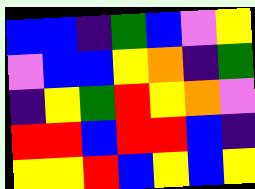[["blue", "blue", "indigo", "green", "blue", "violet", "yellow"], ["violet", "blue", "blue", "yellow", "orange", "indigo", "green"], ["indigo", "yellow", "green", "red", "yellow", "orange", "violet"], ["red", "red", "blue", "red", "red", "blue", "indigo"], ["yellow", "yellow", "red", "blue", "yellow", "blue", "yellow"]]